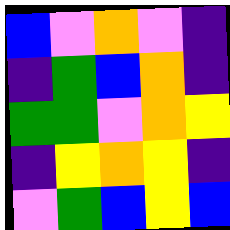[["blue", "violet", "orange", "violet", "indigo"], ["indigo", "green", "blue", "orange", "indigo"], ["green", "green", "violet", "orange", "yellow"], ["indigo", "yellow", "orange", "yellow", "indigo"], ["violet", "green", "blue", "yellow", "blue"]]